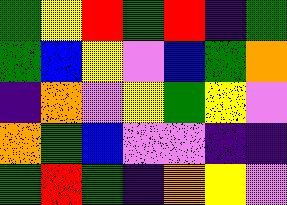[["green", "yellow", "red", "green", "red", "indigo", "green"], ["green", "blue", "yellow", "violet", "blue", "green", "orange"], ["indigo", "orange", "violet", "yellow", "green", "yellow", "violet"], ["orange", "green", "blue", "violet", "violet", "indigo", "indigo"], ["green", "red", "green", "indigo", "orange", "yellow", "violet"]]